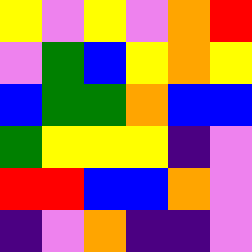[["yellow", "violet", "yellow", "violet", "orange", "red"], ["violet", "green", "blue", "yellow", "orange", "yellow"], ["blue", "green", "green", "orange", "blue", "blue"], ["green", "yellow", "yellow", "yellow", "indigo", "violet"], ["red", "red", "blue", "blue", "orange", "violet"], ["indigo", "violet", "orange", "indigo", "indigo", "violet"]]